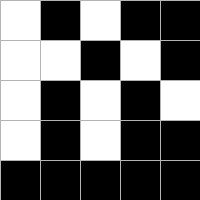[["white", "black", "white", "black", "black"], ["white", "white", "black", "white", "black"], ["white", "black", "white", "black", "white"], ["white", "black", "white", "black", "black"], ["black", "black", "black", "black", "black"]]